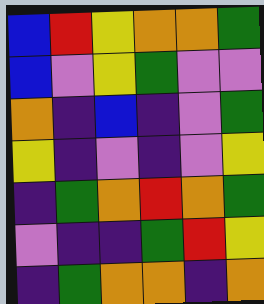[["blue", "red", "yellow", "orange", "orange", "green"], ["blue", "violet", "yellow", "green", "violet", "violet"], ["orange", "indigo", "blue", "indigo", "violet", "green"], ["yellow", "indigo", "violet", "indigo", "violet", "yellow"], ["indigo", "green", "orange", "red", "orange", "green"], ["violet", "indigo", "indigo", "green", "red", "yellow"], ["indigo", "green", "orange", "orange", "indigo", "orange"]]